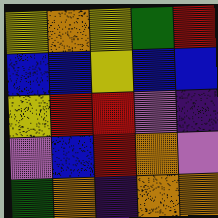[["yellow", "orange", "yellow", "green", "red"], ["blue", "blue", "yellow", "blue", "blue"], ["yellow", "red", "red", "violet", "indigo"], ["violet", "blue", "red", "orange", "violet"], ["green", "orange", "indigo", "orange", "orange"]]